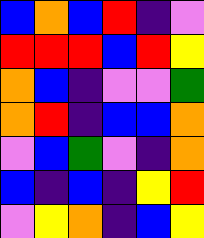[["blue", "orange", "blue", "red", "indigo", "violet"], ["red", "red", "red", "blue", "red", "yellow"], ["orange", "blue", "indigo", "violet", "violet", "green"], ["orange", "red", "indigo", "blue", "blue", "orange"], ["violet", "blue", "green", "violet", "indigo", "orange"], ["blue", "indigo", "blue", "indigo", "yellow", "red"], ["violet", "yellow", "orange", "indigo", "blue", "yellow"]]